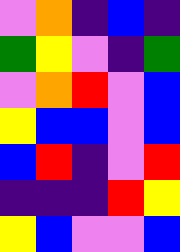[["violet", "orange", "indigo", "blue", "indigo"], ["green", "yellow", "violet", "indigo", "green"], ["violet", "orange", "red", "violet", "blue"], ["yellow", "blue", "blue", "violet", "blue"], ["blue", "red", "indigo", "violet", "red"], ["indigo", "indigo", "indigo", "red", "yellow"], ["yellow", "blue", "violet", "violet", "blue"]]